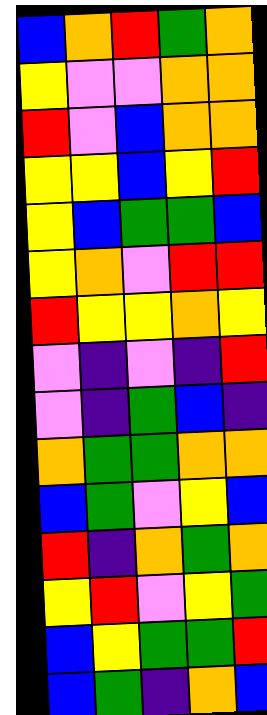[["blue", "orange", "red", "green", "orange"], ["yellow", "violet", "violet", "orange", "orange"], ["red", "violet", "blue", "orange", "orange"], ["yellow", "yellow", "blue", "yellow", "red"], ["yellow", "blue", "green", "green", "blue"], ["yellow", "orange", "violet", "red", "red"], ["red", "yellow", "yellow", "orange", "yellow"], ["violet", "indigo", "violet", "indigo", "red"], ["violet", "indigo", "green", "blue", "indigo"], ["orange", "green", "green", "orange", "orange"], ["blue", "green", "violet", "yellow", "blue"], ["red", "indigo", "orange", "green", "orange"], ["yellow", "red", "violet", "yellow", "green"], ["blue", "yellow", "green", "green", "red"], ["blue", "green", "indigo", "orange", "blue"]]